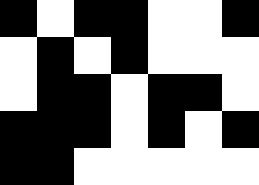[["black", "white", "black", "black", "white", "white", "black"], ["white", "black", "white", "black", "white", "white", "white"], ["white", "black", "black", "white", "black", "black", "white"], ["black", "black", "black", "white", "black", "white", "black"], ["black", "black", "white", "white", "white", "white", "white"]]